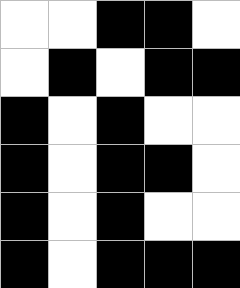[["white", "white", "black", "black", "white"], ["white", "black", "white", "black", "black"], ["black", "white", "black", "white", "white"], ["black", "white", "black", "black", "white"], ["black", "white", "black", "white", "white"], ["black", "white", "black", "black", "black"]]